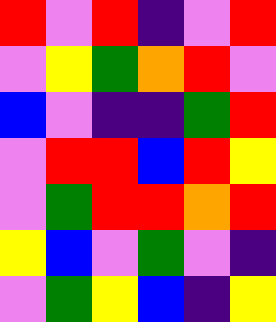[["red", "violet", "red", "indigo", "violet", "red"], ["violet", "yellow", "green", "orange", "red", "violet"], ["blue", "violet", "indigo", "indigo", "green", "red"], ["violet", "red", "red", "blue", "red", "yellow"], ["violet", "green", "red", "red", "orange", "red"], ["yellow", "blue", "violet", "green", "violet", "indigo"], ["violet", "green", "yellow", "blue", "indigo", "yellow"]]